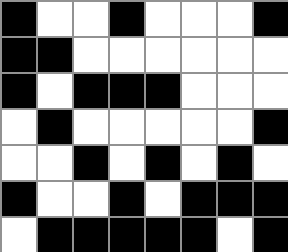[["black", "white", "white", "black", "white", "white", "white", "black"], ["black", "black", "white", "white", "white", "white", "white", "white"], ["black", "white", "black", "black", "black", "white", "white", "white"], ["white", "black", "white", "white", "white", "white", "white", "black"], ["white", "white", "black", "white", "black", "white", "black", "white"], ["black", "white", "white", "black", "white", "black", "black", "black"], ["white", "black", "black", "black", "black", "black", "white", "black"]]